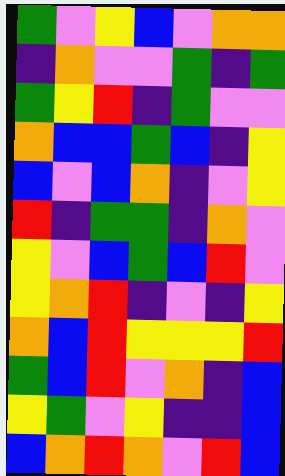[["green", "violet", "yellow", "blue", "violet", "orange", "orange"], ["indigo", "orange", "violet", "violet", "green", "indigo", "green"], ["green", "yellow", "red", "indigo", "green", "violet", "violet"], ["orange", "blue", "blue", "green", "blue", "indigo", "yellow"], ["blue", "violet", "blue", "orange", "indigo", "violet", "yellow"], ["red", "indigo", "green", "green", "indigo", "orange", "violet"], ["yellow", "violet", "blue", "green", "blue", "red", "violet"], ["yellow", "orange", "red", "indigo", "violet", "indigo", "yellow"], ["orange", "blue", "red", "yellow", "yellow", "yellow", "red"], ["green", "blue", "red", "violet", "orange", "indigo", "blue"], ["yellow", "green", "violet", "yellow", "indigo", "indigo", "blue"], ["blue", "orange", "red", "orange", "violet", "red", "blue"]]